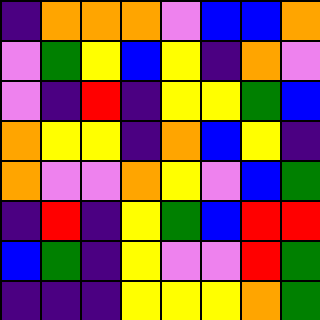[["indigo", "orange", "orange", "orange", "violet", "blue", "blue", "orange"], ["violet", "green", "yellow", "blue", "yellow", "indigo", "orange", "violet"], ["violet", "indigo", "red", "indigo", "yellow", "yellow", "green", "blue"], ["orange", "yellow", "yellow", "indigo", "orange", "blue", "yellow", "indigo"], ["orange", "violet", "violet", "orange", "yellow", "violet", "blue", "green"], ["indigo", "red", "indigo", "yellow", "green", "blue", "red", "red"], ["blue", "green", "indigo", "yellow", "violet", "violet", "red", "green"], ["indigo", "indigo", "indigo", "yellow", "yellow", "yellow", "orange", "green"]]